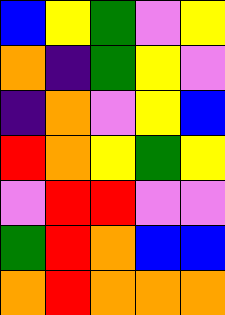[["blue", "yellow", "green", "violet", "yellow"], ["orange", "indigo", "green", "yellow", "violet"], ["indigo", "orange", "violet", "yellow", "blue"], ["red", "orange", "yellow", "green", "yellow"], ["violet", "red", "red", "violet", "violet"], ["green", "red", "orange", "blue", "blue"], ["orange", "red", "orange", "orange", "orange"]]